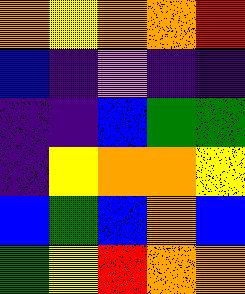[["orange", "yellow", "orange", "orange", "red"], ["blue", "indigo", "violet", "indigo", "indigo"], ["indigo", "indigo", "blue", "green", "green"], ["indigo", "yellow", "orange", "orange", "yellow"], ["blue", "green", "blue", "orange", "blue"], ["green", "yellow", "red", "orange", "orange"]]